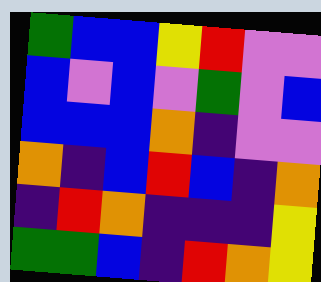[["green", "blue", "blue", "yellow", "red", "violet", "violet"], ["blue", "violet", "blue", "violet", "green", "violet", "blue"], ["blue", "blue", "blue", "orange", "indigo", "violet", "violet"], ["orange", "indigo", "blue", "red", "blue", "indigo", "orange"], ["indigo", "red", "orange", "indigo", "indigo", "indigo", "yellow"], ["green", "green", "blue", "indigo", "red", "orange", "yellow"]]